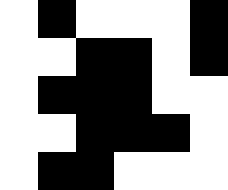[["white", "black", "white", "white", "white", "black"], ["white", "white", "black", "black", "white", "black"], ["white", "black", "black", "black", "white", "white"], ["white", "white", "black", "black", "black", "white"], ["white", "black", "black", "white", "white", "white"]]